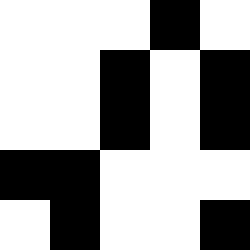[["white", "white", "white", "black", "white"], ["white", "white", "black", "white", "black"], ["white", "white", "black", "white", "black"], ["black", "black", "white", "white", "white"], ["white", "black", "white", "white", "black"]]